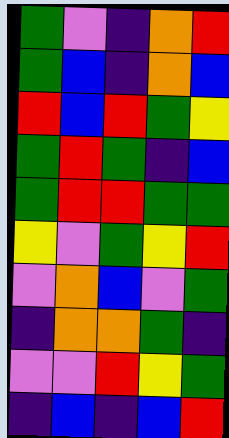[["green", "violet", "indigo", "orange", "red"], ["green", "blue", "indigo", "orange", "blue"], ["red", "blue", "red", "green", "yellow"], ["green", "red", "green", "indigo", "blue"], ["green", "red", "red", "green", "green"], ["yellow", "violet", "green", "yellow", "red"], ["violet", "orange", "blue", "violet", "green"], ["indigo", "orange", "orange", "green", "indigo"], ["violet", "violet", "red", "yellow", "green"], ["indigo", "blue", "indigo", "blue", "red"]]